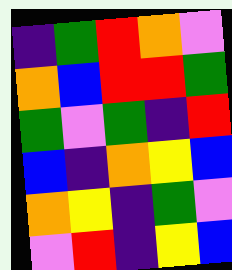[["indigo", "green", "red", "orange", "violet"], ["orange", "blue", "red", "red", "green"], ["green", "violet", "green", "indigo", "red"], ["blue", "indigo", "orange", "yellow", "blue"], ["orange", "yellow", "indigo", "green", "violet"], ["violet", "red", "indigo", "yellow", "blue"]]